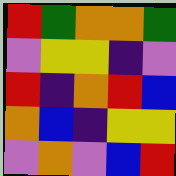[["red", "green", "orange", "orange", "green"], ["violet", "yellow", "yellow", "indigo", "violet"], ["red", "indigo", "orange", "red", "blue"], ["orange", "blue", "indigo", "yellow", "yellow"], ["violet", "orange", "violet", "blue", "red"]]